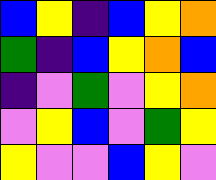[["blue", "yellow", "indigo", "blue", "yellow", "orange"], ["green", "indigo", "blue", "yellow", "orange", "blue"], ["indigo", "violet", "green", "violet", "yellow", "orange"], ["violet", "yellow", "blue", "violet", "green", "yellow"], ["yellow", "violet", "violet", "blue", "yellow", "violet"]]